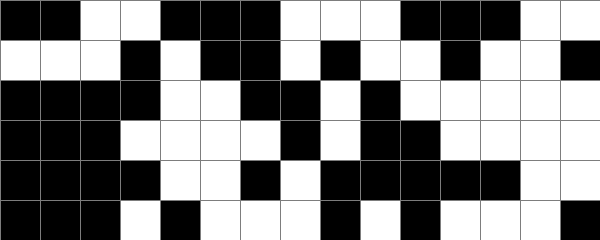[["black", "black", "white", "white", "black", "black", "black", "white", "white", "white", "black", "black", "black", "white", "white"], ["white", "white", "white", "black", "white", "black", "black", "white", "black", "white", "white", "black", "white", "white", "black"], ["black", "black", "black", "black", "white", "white", "black", "black", "white", "black", "white", "white", "white", "white", "white"], ["black", "black", "black", "white", "white", "white", "white", "black", "white", "black", "black", "white", "white", "white", "white"], ["black", "black", "black", "black", "white", "white", "black", "white", "black", "black", "black", "black", "black", "white", "white"], ["black", "black", "black", "white", "black", "white", "white", "white", "black", "white", "black", "white", "white", "white", "black"]]